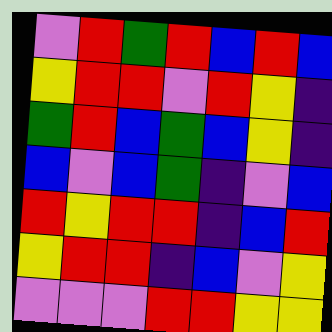[["violet", "red", "green", "red", "blue", "red", "blue"], ["yellow", "red", "red", "violet", "red", "yellow", "indigo"], ["green", "red", "blue", "green", "blue", "yellow", "indigo"], ["blue", "violet", "blue", "green", "indigo", "violet", "blue"], ["red", "yellow", "red", "red", "indigo", "blue", "red"], ["yellow", "red", "red", "indigo", "blue", "violet", "yellow"], ["violet", "violet", "violet", "red", "red", "yellow", "yellow"]]